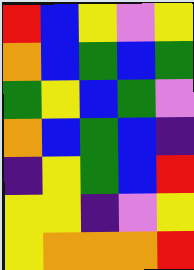[["red", "blue", "yellow", "violet", "yellow"], ["orange", "blue", "green", "blue", "green"], ["green", "yellow", "blue", "green", "violet"], ["orange", "blue", "green", "blue", "indigo"], ["indigo", "yellow", "green", "blue", "red"], ["yellow", "yellow", "indigo", "violet", "yellow"], ["yellow", "orange", "orange", "orange", "red"]]